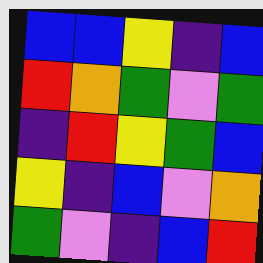[["blue", "blue", "yellow", "indigo", "blue"], ["red", "orange", "green", "violet", "green"], ["indigo", "red", "yellow", "green", "blue"], ["yellow", "indigo", "blue", "violet", "orange"], ["green", "violet", "indigo", "blue", "red"]]